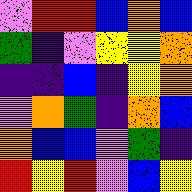[["violet", "red", "red", "blue", "orange", "blue"], ["green", "indigo", "violet", "yellow", "yellow", "orange"], ["indigo", "indigo", "blue", "indigo", "yellow", "orange"], ["violet", "orange", "green", "indigo", "orange", "blue"], ["orange", "blue", "blue", "violet", "green", "indigo"], ["red", "yellow", "red", "violet", "blue", "yellow"]]